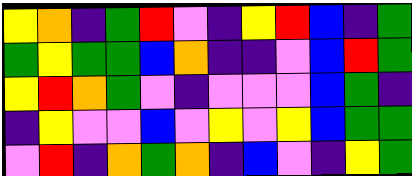[["yellow", "orange", "indigo", "green", "red", "violet", "indigo", "yellow", "red", "blue", "indigo", "green"], ["green", "yellow", "green", "green", "blue", "orange", "indigo", "indigo", "violet", "blue", "red", "green"], ["yellow", "red", "orange", "green", "violet", "indigo", "violet", "violet", "violet", "blue", "green", "indigo"], ["indigo", "yellow", "violet", "violet", "blue", "violet", "yellow", "violet", "yellow", "blue", "green", "green"], ["violet", "red", "indigo", "orange", "green", "orange", "indigo", "blue", "violet", "indigo", "yellow", "green"]]